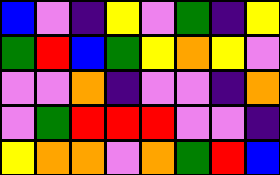[["blue", "violet", "indigo", "yellow", "violet", "green", "indigo", "yellow"], ["green", "red", "blue", "green", "yellow", "orange", "yellow", "violet"], ["violet", "violet", "orange", "indigo", "violet", "violet", "indigo", "orange"], ["violet", "green", "red", "red", "red", "violet", "violet", "indigo"], ["yellow", "orange", "orange", "violet", "orange", "green", "red", "blue"]]